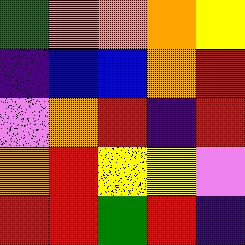[["green", "orange", "orange", "orange", "yellow"], ["indigo", "blue", "blue", "orange", "red"], ["violet", "orange", "red", "indigo", "red"], ["orange", "red", "yellow", "yellow", "violet"], ["red", "red", "green", "red", "indigo"]]